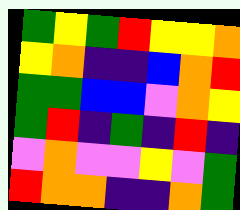[["green", "yellow", "green", "red", "yellow", "yellow", "orange"], ["yellow", "orange", "indigo", "indigo", "blue", "orange", "red"], ["green", "green", "blue", "blue", "violet", "orange", "yellow"], ["green", "red", "indigo", "green", "indigo", "red", "indigo"], ["violet", "orange", "violet", "violet", "yellow", "violet", "green"], ["red", "orange", "orange", "indigo", "indigo", "orange", "green"]]